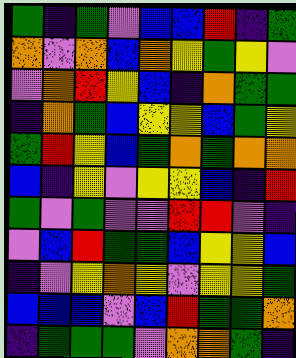[["green", "indigo", "green", "violet", "blue", "blue", "red", "indigo", "green"], ["orange", "violet", "orange", "blue", "orange", "yellow", "green", "yellow", "violet"], ["violet", "orange", "red", "yellow", "blue", "indigo", "orange", "green", "green"], ["indigo", "orange", "green", "blue", "yellow", "yellow", "blue", "green", "yellow"], ["green", "red", "yellow", "blue", "green", "orange", "green", "orange", "orange"], ["blue", "indigo", "yellow", "violet", "yellow", "yellow", "blue", "indigo", "red"], ["green", "violet", "green", "violet", "violet", "red", "red", "violet", "indigo"], ["violet", "blue", "red", "green", "green", "blue", "yellow", "yellow", "blue"], ["indigo", "violet", "yellow", "orange", "yellow", "violet", "yellow", "yellow", "green"], ["blue", "blue", "blue", "violet", "blue", "red", "green", "green", "orange"], ["indigo", "green", "green", "green", "violet", "orange", "orange", "green", "indigo"]]